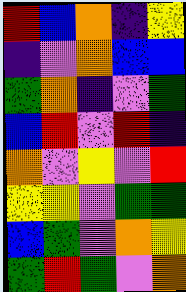[["red", "blue", "orange", "indigo", "yellow"], ["indigo", "violet", "orange", "blue", "blue"], ["green", "orange", "indigo", "violet", "green"], ["blue", "red", "violet", "red", "indigo"], ["orange", "violet", "yellow", "violet", "red"], ["yellow", "yellow", "violet", "green", "green"], ["blue", "green", "violet", "orange", "yellow"], ["green", "red", "green", "violet", "orange"]]